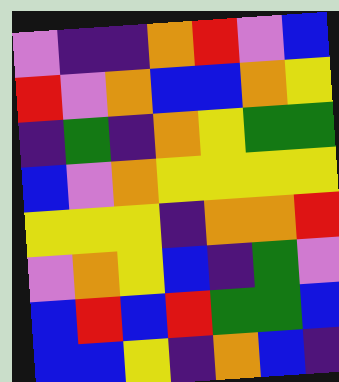[["violet", "indigo", "indigo", "orange", "red", "violet", "blue"], ["red", "violet", "orange", "blue", "blue", "orange", "yellow"], ["indigo", "green", "indigo", "orange", "yellow", "green", "green"], ["blue", "violet", "orange", "yellow", "yellow", "yellow", "yellow"], ["yellow", "yellow", "yellow", "indigo", "orange", "orange", "red"], ["violet", "orange", "yellow", "blue", "indigo", "green", "violet"], ["blue", "red", "blue", "red", "green", "green", "blue"], ["blue", "blue", "yellow", "indigo", "orange", "blue", "indigo"]]